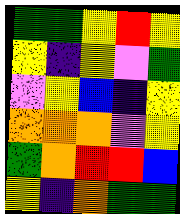[["green", "green", "yellow", "red", "yellow"], ["yellow", "indigo", "yellow", "violet", "green"], ["violet", "yellow", "blue", "indigo", "yellow"], ["orange", "orange", "orange", "violet", "yellow"], ["green", "orange", "red", "red", "blue"], ["yellow", "indigo", "orange", "green", "green"]]